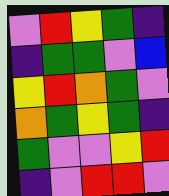[["violet", "red", "yellow", "green", "indigo"], ["indigo", "green", "green", "violet", "blue"], ["yellow", "red", "orange", "green", "violet"], ["orange", "green", "yellow", "green", "indigo"], ["green", "violet", "violet", "yellow", "red"], ["indigo", "violet", "red", "red", "violet"]]